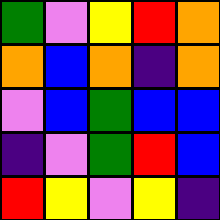[["green", "violet", "yellow", "red", "orange"], ["orange", "blue", "orange", "indigo", "orange"], ["violet", "blue", "green", "blue", "blue"], ["indigo", "violet", "green", "red", "blue"], ["red", "yellow", "violet", "yellow", "indigo"]]